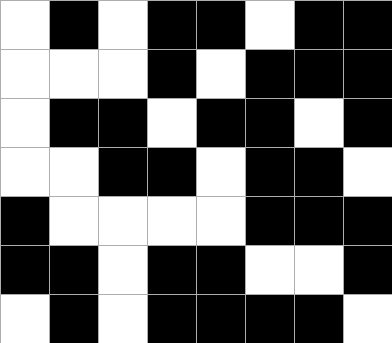[["white", "black", "white", "black", "black", "white", "black", "black"], ["white", "white", "white", "black", "white", "black", "black", "black"], ["white", "black", "black", "white", "black", "black", "white", "black"], ["white", "white", "black", "black", "white", "black", "black", "white"], ["black", "white", "white", "white", "white", "black", "black", "black"], ["black", "black", "white", "black", "black", "white", "white", "black"], ["white", "black", "white", "black", "black", "black", "black", "white"]]